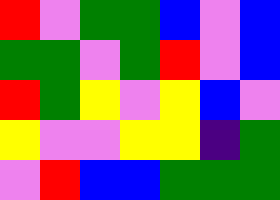[["red", "violet", "green", "green", "blue", "violet", "blue"], ["green", "green", "violet", "green", "red", "violet", "blue"], ["red", "green", "yellow", "violet", "yellow", "blue", "violet"], ["yellow", "violet", "violet", "yellow", "yellow", "indigo", "green"], ["violet", "red", "blue", "blue", "green", "green", "green"]]